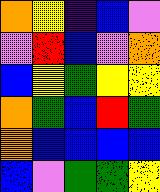[["orange", "yellow", "indigo", "blue", "violet"], ["violet", "red", "blue", "violet", "orange"], ["blue", "yellow", "green", "yellow", "yellow"], ["orange", "green", "blue", "red", "green"], ["orange", "blue", "blue", "blue", "blue"], ["blue", "violet", "green", "green", "yellow"]]